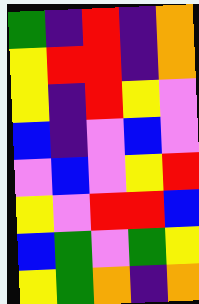[["green", "indigo", "red", "indigo", "orange"], ["yellow", "red", "red", "indigo", "orange"], ["yellow", "indigo", "red", "yellow", "violet"], ["blue", "indigo", "violet", "blue", "violet"], ["violet", "blue", "violet", "yellow", "red"], ["yellow", "violet", "red", "red", "blue"], ["blue", "green", "violet", "green", "yellow"], ["yellow", "green", "orange", "indigo", "orange"]]